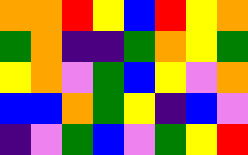[["orange", "orange", "red", "yellow", "blue", "red", "yellow", "orange"], ["green", "orange", "indigo", "indigo", "green", "orange", "yellow", "green"], ["yellow", "orange", "violet", "green", "blue", "yellow", "violet", "orange"], ["blue", "blue", "orange", "green", "yellow", "indigo", "blue", "violet"], ["indigo", "violet", "green", "blue", "violet", "green", "yellow", "red"]]